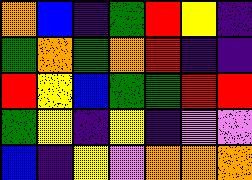[["orange", "blue", "indigo", "green", "red", "yellow", "indigo"], ["green", "orange", "green", "orange", "red", "indigo", "indigo"], ["red", "yellow", "blue", "green", "green", "red", "red"], ["green", "yellow", "indigo", "yellow", "indigo", "violet", "violet"], ["blue", "indigo", "yellow", "violet", "orange", "orange", "orange"]]